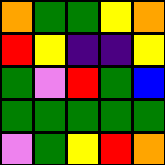[["orange", "green", "green", "yellow", "orange"], ["red", "yellow", "indigo", "indigo", "yellow"], ["green", "violet", "red", "green", "blue"], ["green", "green", "green", "green", "green"], ["violet", "green", "yellow", "red", "orange"]]